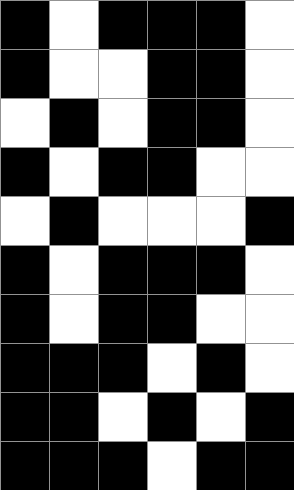[["black", "white", "black", "black", "black", "white"], ["black", "white", "white", "black", "black", "white"], ["white", "black", "white", "black", "black", "white"], ["black", "white", "black", "black", "white", "white"], ["white", "black", "white", "white", "white", "black"], ["black", "white", "black", "black", "black", "white"], ["black", "white", "black", "black", "white", "white"], ["black", "black", "black", "white", "black", "white"], ["black", "black", "white", "black", "white", "black"], ["black", "black", "black", "white", "black", "black"]]